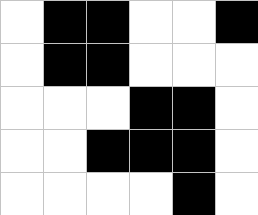[["white", "black", "black", "white", "white", "black"], ["white", "black", "black", "white", "white", "white"], ["white", "white", "white", "black", "black", "white"], ["white", "white", "black", "black", "black", "white"], ["white", "white", "white", "white", "black", "white"]]